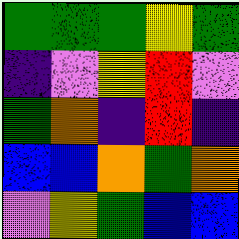[["green", "green", "green", "yellow", "green"], ["indigo", "violet", "yellow", "red", "violet"], ["green", "orange", "indigo", "red", "indigo"], ["blue", "blue", "orange", "green", "orange"], ["violet", "yellow", "green", "blue", "blue"]]